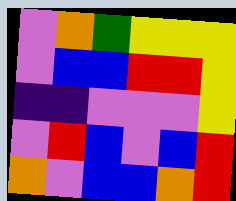[["violet", "orange", "green", "yellow", "yellow", "yellow"], ["violet", "blue", "blue", "red", "red", "yellow"], ["indigo", "indigo", "violet", "violet", "violet", "yellow"], ["violet", "red", "blue", "violet", "blue", "red"], ["orange", "violet", "blue", "blue", "orange", "red"]]